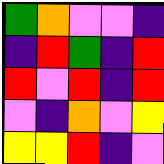[["green", "orange", "violet", "violet", "indigo"], ["indigo", "red", "green", "indigo", "red"], ["red", "violet", "red", "indigo", "red"], ["violet", "indigo", "orange", "violet", "yellow"], ["yellow", "yellow", "red", "indigo", "violet"]]